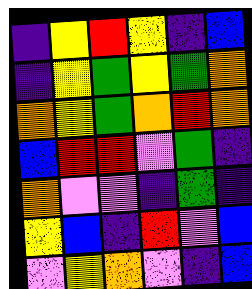[["indigo", "yellow", "red", "yellow", "indigo", "blue"], ["indigo", "yellow", "green", "yellow", "green", "orange"], ["orange", "yellow", "green", "orange", "red", "orange"], ["blue", "red", "red", "violet", "green", "indigo"], ["orange", "violet", "violet", "indigo", "green", "indigo"], ["yellow", "blue", "indigo", "red", "violet", "blue"], ["violet", "yellow", "orange", "violet", "indigo", "blue"]]